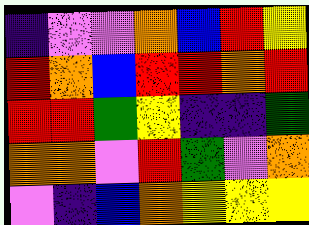[["indigo", "violet", "violet", "orange", "blue", "red", "yellow"], ["red", "orange", "blue", "red", "red", "orange", "red"], ["red", "red", "green", "yellow", "indigo", "indigo", "green"], ["orange", "orange", "violet", "red", "green", "violet", "orange"], ["violet", "indigo", "blue", "orange", "yellow", "yellow", "yellow"]]